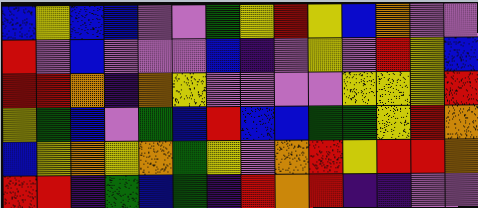[["blue", "yellow", "blue", "blue", "violet", "violet", "green", "yellow", "red", "yellow", "blue", "orange", "violet", "violet"], ["red", "violet", "blue", "violet", "violet", "violet", "blue", "indigo", "violet", "yellow", "violet", "red", "yellow", "blue"], ["red", "red", "orange", "indigo", "orange", "yellow", "violet", "violet", "violet", "violet", "yellow", "yellow", "yellow", "red"], ["yellow", "green", "blue", "violet", "green", "blue", "red", "blue", "blue", "green", "green", "yellow", "red", "orange"], ["blue", "yellow", "orange", "yellow", "orange", "green", "yellow", "violet", "orange", "red", "yellow", "red", "red", "orange"], ["red", "red", "indigo", "green", "blue", "green", "indigo", "red", "orange", "red", "indigo", "indigo", "violet", "violet"]]